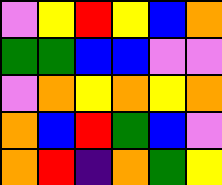[["violet", "yellow", "red", "yellow", "blue", "orange"], ["green", "green", "blue", "blue", "violet", "violet"], ["violet", "orange", "yellow", "orange", "yellow", "orange"], ["orange", "blue", "red", "green", "blue", "violet"], ["orange", "red", "indigo", "orange", "green", "yellow"]]